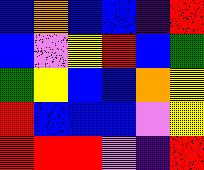[["blue", "orange", "blue", "blue", "indigo", "red"], ["blue", "violet", "yellow", "red", "blue", "green"], ["green", "yellow", "blue", "blue", "orange", "yellow"], ["red", "blue", "blue", "blue", "violet", "yellow"], ["red", "red", "red", "violet", "indigo", "red"]]